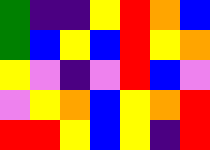[["green", "indigo", "indigo", "yellow", "red", "orange", "blue"], ["green", "blue", "yellow", "blue", "red", "yellow", "orange"], ["yellow", "violet", "indigo", "violet", "red", "blue", "violet"], ["violet", "yellow", "orange", "blue", "yellow", "orange", "red"], ["red", "red", "yellow", "blue", "yellow", "indigo", "red"]]